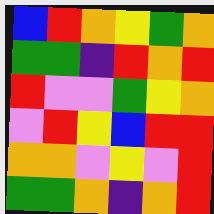[["blue", "red", "orange", "yellow", "green", "orange"], ["green", "green", "indigo", "red", "orange", "red"], ["red", "violet", "violet", "green", "yellow", "orange"], ["violet", "red", "yellow", "blue", "red", "red"], ["orange", "orange", "violet", "yellow", "violet", "red"], ["green", "green", "orange", "indigo", "orange", "red"]]